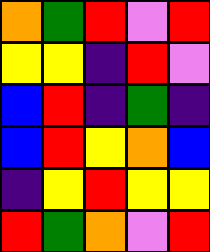[["orange", "green", "red", "violet", "red"], ["yellow", "yellow", "indigo", "red", "violet"], ["blue", "red", "indigo", "green", "indigo"], ["blue", "red", "yellow", "orange", "blue"], ["indigo", "yellow", "red", "yellow", "yellow"], ["red", "green", "orange", "violet", "red"]]